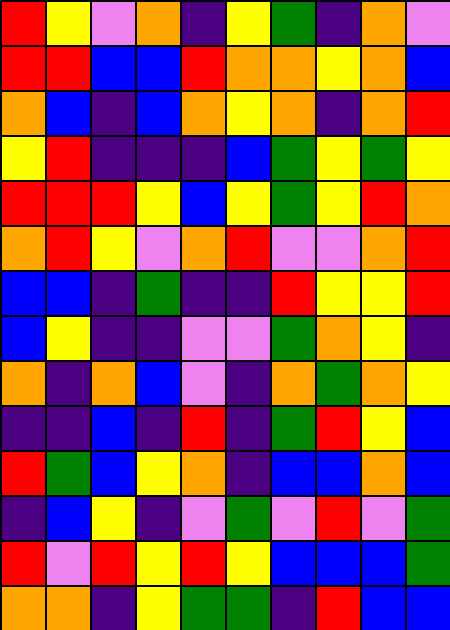[["red", "yellow", "violet", "orange", "indigo", "yellow", "green", "indigo", "orange", "violet"], ["red", "red", "blue", "blue", "red", "orange", "orange", "yellow", "orange", "blue"], ["orange", "blue", "indigo", "blue", "orange", "yellow", "orange", "indigo", "orange", "red"], ["yellow", "red", "indigo", "indigo", "indigo", "blue", "green", "yellow", "green", "yellow"], ["red", "red", "red", "yellow", "blue", "yellow", "green", "yellow", "red", "orange"], ["orange", "red", "yellow", "violet", "orange", "red", "violet", "violet", "orange", "red"], ["blue", "blue", "indigo", "green", "indigo", "indigo", "red", "yellow", "yellow", "red"], ["blue", "yellow", "indigo", "indigo", "violet", "violet", "green", "orange", "yellow", "indigo"], ["orange", "indigo", "orange", "blue", "violet", "indigo", "orange", "green", "orange", "yellow"], ["indigo", "indigo", "blue", "indigo", "red", "indigo", "green", "red", "yellow", "blue"], ["red", "green", "blue", "yellow", "orange", "indigo", "blue", "blue", "orange", "blue"], ["indigo", "blue", "yellow", "indigo", "violet", "green", "violet", "red", "violet", "green"], ["red", "violet", "red", "yellow", "red", "yellow", "blue", "blue", "blue", "green"], ["orange", "orange", "indigo", "yellow", "green", "green", "indigo", "red", "blue", "blue"]]